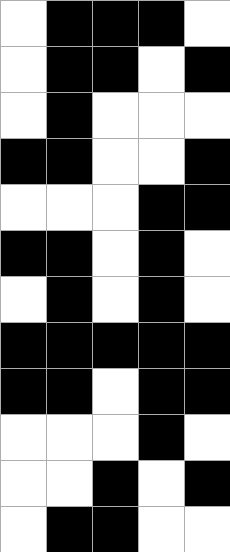[["white", "black", "black", "black", "white"], ["white", "black", "black", "white", "black"], ["white", "black", "white", "white", "white"], ["black", "black", "white", "white", "black"], ["white", "white", "white", "black", "black"], ["black", "black", "white", "black", "white"], ["white", "black", "white", "black", "white"], ["black", "black", "black", "black", "black"], ["black", "black", "white", "black", "black"], ["white", "white", "white", "black", "white"], ["white", "white", "black", "white", "black"], ["white", "black", "black", "white", "white"]]